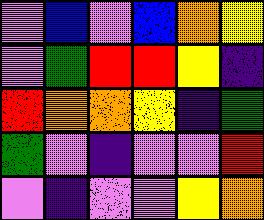[["violet", "blue", "violet", "blue", "orange", "yellow"], ["violet", "green", "red", "red", "yellow", "indigo"], ["red", "orange", "orange", "yellow", "indigo", "green"], ["green", "violet", "indigo", "violet", "violet", "red"], ["violet", "indigo", "violet", "violet", "yellow", "orange"]]